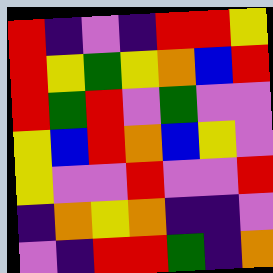[["red", "indigo", "violet", "indigo", "red", "red", "yellow"], ["red", "yellow", "green", "yellow", "orange", "blue", "red"], ["red", "green", "red", "violet", "green", "violet", "violet"], ["yellow", "blue", "red", "orange", "blue", "yellow", "violet"], ["yellow", "violet", "violet", "red", "violet", "violet", "red"], ["indigo", "orange", "yellow", "orange", "indigo", "indigo", "violet"], ["violet", "indigo", "red", "red", "green", "indigo", "orange"]]